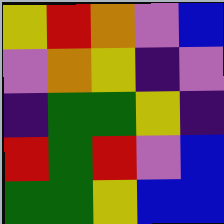[["yellow", "red", "orange", "violet", "blue"], ["violet", "orange", "yellow", "indigo", "violet"], ["indigo", "green", "green", "yellow", "indigo"], ["red", "green", "red", "violet", "blue"], ["green", "green", "yellow", "blue", "blue"]]